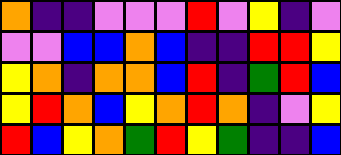[["orange", "indigo", "indigo", "violet", "violet", "violet", "red", "violet", "yellow", "indigo", "violet"], ["violet", "violet", "blue", "blue", "orange", "blue", "indigo", "indigo", "red", "red", "yellow"], ["yellow", "orange", "indigo", "orange", "orange", "blue", "red", "indigo", "green", "red", "blue"], ["yellow", "red", "orange", "blue", "yellow", "orange", "red", "orange", "indigo", "violet", "yellow"], ["red", "blue", "yellow", "orange", "green", "red", "yellow", "green", "indigo", "indigo", "blue"]]